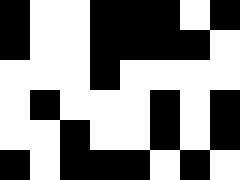[["black", "white", "white", "black", "black", "black", "white", "black"], ["black", "white", "white", "black", "black", "black", "black", "white"], ["white", "white", "white", "black", "white", "white", "white", "white"], ["white", "black", "white", "white", "white", "black", "white", "black"], ["white", "white", "black", "white", "white", "black", "white", "black"], ["black", "white", "black", "black", "black", "white", "black", "white"]]